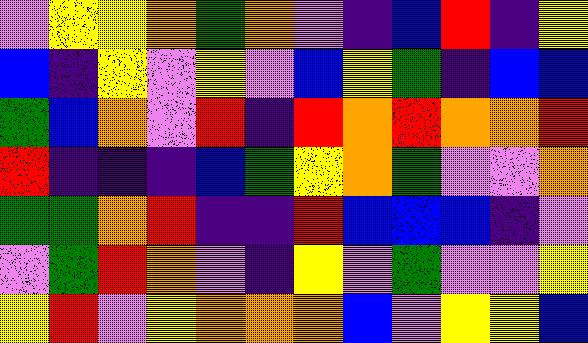[["violet", "yellow", "yellow", "orange", "green", "orange", "violet", "indigo", "blue", "red", "indigo", "yellow"], ["blue", "indigo", "yellow", "violet", "yellow", "violet", "blue", "yellow", "green", "indigo", "blue", "blue"], ["green", "blue", "orange", "violet", "red", "indigo", "red", "orange", "red", "orange", "orange", "red"], ["red", "indigo", "indigo", "indigo", "blue", "green", "yellow", "orange", "green", "violet", "violet", "orange"], ["green", "green", "orange", "red", "indigo", "indigo", "red", "blue", "blue", "blue", "indigo", "violet"], ["violet", "green", "red", "orange", "violet", "indigo", "yellow", "violet", "green", "violet", "violet", "yellow"], ["yellow", "red", "violet", "yellow", "orange", "orange", "orange", "blue", "violet", "yellow", "yellow", "blue"]]